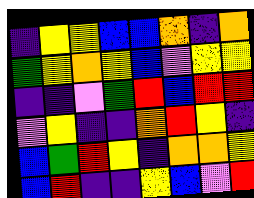[["indigo", "yellow", "yellow", "blue", "blue", "orange", "indigo", "orange"], ["green", "yellow", "orange", "yellow", "blue", "violet", "yellow", "yellow"], ["indigo", "indigo", "violet", "green", "red", "blue", "red", "red"], ["violet", "yellow", "indigo", "indigo", "orange", "red", "yellow", "indigo"], ["blue", "green", "red", "yellow", "indigo", "orange", "orange", "yellow"], ["blue", "red", "indigo", "indigo", "yellow", "blue", "violet", "red"]]